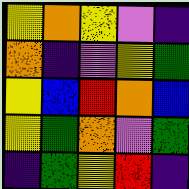[["yellow", "orange", "yellow", "violet", "indigo"], ["orange", "indigo", "violet", "yellow", "green"], ["yellow", "blue", "red", "orange", "blue"], ["yellow", "green", "orange", "violet", "green"], ["indigo", "green", "yellow", "red", "indigo"]]